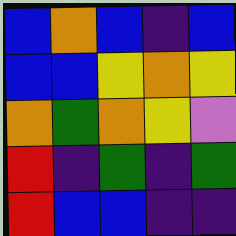[["blue", "orange", "blue", "indigo", "blue"], ["blue", "blue", "yellow", "orange", "yellow"], ["orange", "green", "orange", "yellow", "violet"], ["red", "indigo", "green", "indigo", "green"], ["red", "blue", "blue", "indigo", "indigo"]]